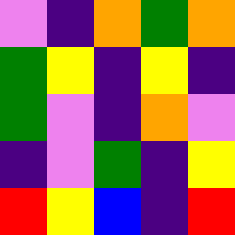[["violet", "indigo", "orange", "green", "orange"], ["green", "yellow", "indigo", "yellow", "indigo"], ["green", "violet", "indigo", "orange", "violet"], ["indigo", "violet", "green", "indigo", "yellow"], ["red", "yellow", "blue", "indigo", "red"]]